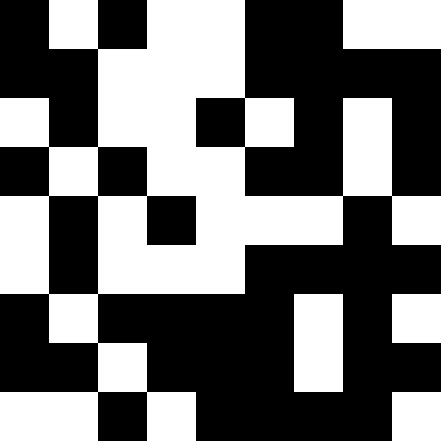[["black", "white", "black", "white", "white", "black", "black", "white", "white"], ["black", "black", "white", "white", "white", "black", "black", "black", "black"], ["white", "black", "white", "white", "black", "white", "black", "white", "black"], ["black", "white", "black", "white", "white", "black", "black", "white", "black"], ["white", "black", "white", "black", "white", "white", "white", "black", "white"], ["white", "black", "white", "white", "white", "black", "black", "black", "black"], ["black", "white", "black", "black", "black", "black", "white", "black", "white"], ["black", "black", "white", "black", "black", "black", "white", "black", "black"], ["white", "white", "black", "white", "black", "black", "black", "black", "white"]]